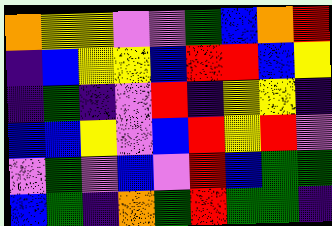[["orange", "yellow", "yellow", "violet", "violet", "green", "blue", "orange", "red"], ["indigo", "blue", "yellow", "yellow", "blue", "red", "red", "blue", "yellow"], ["indigo", "green", "indigo", "violet", "red", "indigo", "yellow", "yellow", "indigo"], ["blue", "blue", "yellow", "violet", "blue", "red", "yellow", "red", "violet"], ["violet", "green", "violet", "blue", "violet", "red", "blue", "green", "green"], ["blue", "green", "indigo", "orange", "green", "red", "green", "green", "indigo"]]